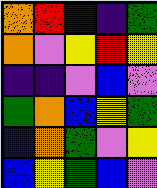[["orange", "red", "blue", "indigo", "green"], ["orange", "violet", "yellow", "red", "yellow"], ["indigo", "indigo", "violet", "blue", "violet"], ["green", "orange", "blue", "yellow", "green"], ["blue", "orange", "green", "violet", "yellow"], ["blue", "yellow", "green", "blue", "violet"]]